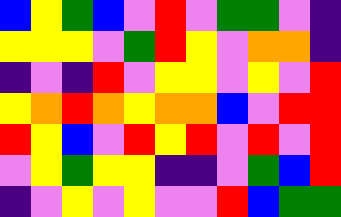[["blue", "yellow", "green", "blue", "violet", "red", "violet", "green", "green", "violet", "indigo"], ["yellow", "yellow", "yellow", "violet", "green", "red", "yellow", "violet", "orange", "orange", "indigo"], ["indigo", "violet", "indigo", "red", "violet", "yellow", "yellow", "violet", "yellow", "violet", "red"], ["yellow", "orange", "red", "orange", "yellow", "orange", "orange", "blue", "violet", "red", "red"], ["red", "yellow", "blue", "violet", "red", "yellow", "red", "violet", "red", "violet", "red"], ["violet", "yellow", "green", "yellow", "yellow", "indigo", "indigo", "violet", "green", "blue", "red"], ["indigo", "violet", "yellow", "violet", "yellow", "violet", "violet", "red", "blue", "green", "green"]]